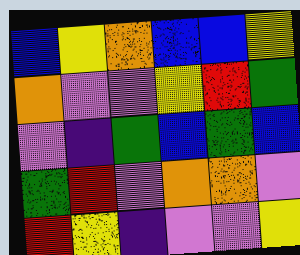[["blue", "yellow", "orange", "blue", "blue", "yellow"], ["orange", "violet", "violet", "yellow", "red", "green"], ["violet", "indigo", "green", "blue", "green", "blue"], ["green", "red", "violet", "orange", "orange", "violet"], ["red", "yellow", "indigo", "violet", "violet", "yellow"]]